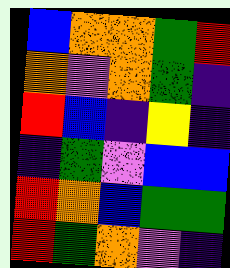[["blue", "orange", "orange", "green", "red"], ["orange", "violet", "orange", "green", "indigo"], ["red", "blue", "indigo", "yellow", "indigo"], ["indigo", "green", "violet", "blue", "blue"], ["red", "orange", "blue", "green", "green"], ["red", "green", "orange", "violet", "indigo"]]